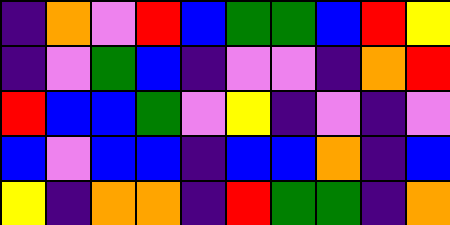[["indigo", "orange", "violet", "red", "blue", "green", "green", "blue", "red", "yellow"], ["indigo", "violet", "green", "blue", "indigo", "violet", "violet", "indigo", "orange", "red"], ["red", "blue", "blue", "green", "violet", "yellow", "indigo", "violet", "indigo", "violet"], ["blue", "violet", "blue", "blue", "indigo", "blue", "blue", "orange", "indigo", "blue"], ["yellow", "indigo", "orange", "orange", "indigo", "red", "green", "green", "indigo", "orange"]]